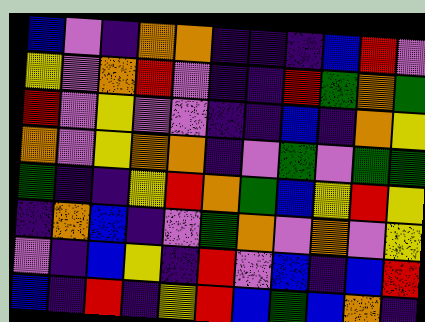[["blue", "violet", "indigo", "orange", "orange", "indigo", "indigo", "indigo", "blue", "red", "violet"], ["yellow", "violet", "orange", "red", "violet", "indigo", "indigo", "red", "green", "orange", "green"], ["red", "violet", "yellow", "violet", "violet", "indigo", "indigo", "blue", "indigo", "orange", "yellow"], ["orange", "violet", "yellow", "orange", "orange", "indigo", "violet", "green", "violet", "green", "green"], ["green", "indigo", "indigo", "yellow", "red", "orange", "green", "blue", "yellow", "red", "yellow"], ["indigo", "orange", "blue", "indigo", "violet", "green", "orange", "violet", "orange", "violet", "yellow"], ["violet", "indigo", "blue", "yellow", "indigo", "red", "violet", "blue", "indigo", "blue", "red"], ["blue", "indigo", "red", "indigo", "yellow", "red", "blue", "green", "blue", "orange", "indigo"]]